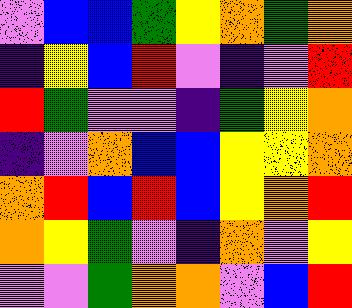[["violet", "blue", "blue", "green", "yellow", "orange", "green", "orange"], ["indigo", "yellow", "blue", "red", "violet", "indigo", "violet", "red"], ["red", "green", "violet", "violet", "indigo", "green", "yellow", "orange"], ["indigo", "violet", "orange", "blue", "blue", "yellow", "yellow", "orange"], ["orange", "red", "blue", "red", "blue", "yellow", "orange", "red"], ["orange", "yellow", "green", "violet", "indigo", "orange", "violet", "yellow"], ["violet", "violet", "green", "orange", "orange", "violet", "blue", "red"]]